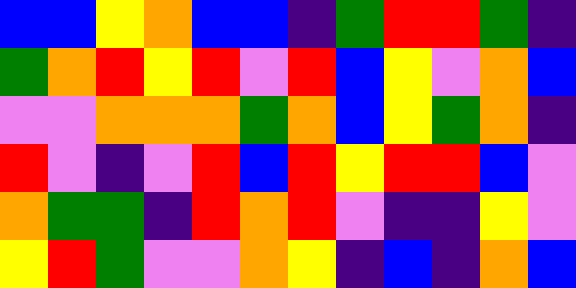[["blue", "blue", "yellow", "orange", "blue", "blue", "indigo", "green", "red", "red", "green", "indigo"], ["green", "orange", "red", "yellow", "red", "violet", "red", "blue", "yellow", "violet", "orange", "blue"], ["violet", "violet", "orange", "orange", "orange", "green", "orange", "blue", "yellow", "green", "orange", "indigo"], ["red", "violet", "indigo", "violet", "red", "blue", "red", "yellow", "red", "red", "blue", "violet"], ["orange", "green", "green", "indigo", "red", "orange", "red", "violet", "indigo", "indigo", "yellow", "violet"], ["yellow", "red", "green", "violet", "violet", "orange", "yellow", "indigo", "blue", "indigo", "orange", "blue"]]